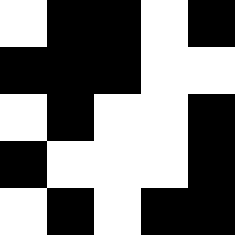[["white", "black", "black", "white", "black"], ["black", "black", "black", "white", "white"], ["white", "black", "white", "white", "black"], ["black", "white", "white", "white", "black"], ["white", "black", "white", "black", "black"]]